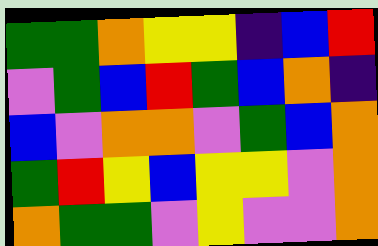[["green", "green", "orange", "yellow", "yellow", "indigo", "blue", "red"], ["violet", "green", "blue", "red", "green", "blue", "orange", "indigo"], ["blue", "violet", "orange", "orange", "violet", "green", "blue", "orange"], ["green", "red", "yellow", "blue", "yellow", "yellow", "violet", "orange"], ["orange", "green", "green", "violet", "yellow", "violet", "violet", "orange"]]